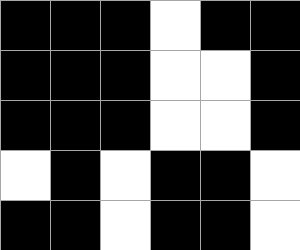[["black", "black", "black", "white", "black", "black"], ["black", "black", "black", "white", "white", "black"], ["black", "black", "black", "white", "white", "black"], ["white", "black", "white", "black", "black", "white"], ["black", "black", "white", "black", "black", "white"]]